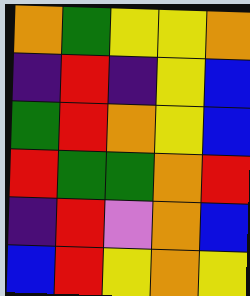[["orange", "green", "yellow", "yellow", "orange"], ["indigo", "red", "indigo", "yellow", "blue"], ["green", "red", "orange", "yellow", "blue"], ["red", "green", "green", "orange", "red"], ["indigo", "red", "violet", "orange", "blue"], ["blue", "red", "yellow", "orange", "yellow"]]